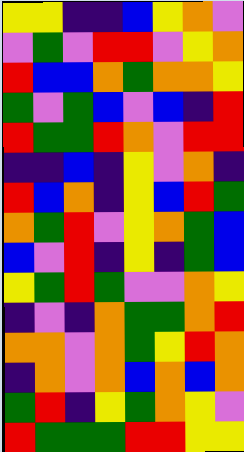[["yellow", "yellow", "indigo", "indigo", "blue", "yellow", "orange", "violet"], ["violet", "green", "violet", "red", "red", "violet", "yellow", "orange"], ["red", "blue", "blue", "orange", "green", "orange", "orange", "yellow"], ["green", "violet", "green", "blue", "violet", "blue", "indigo", "red"], ["red", "green", "green", "red", "orange", "violet", "red", "red"], ["indigo", "indigo", "blue", "indigo", "yellow", "violet", "orange", "indigo"], ["red", "blue", "orange", "indigo", "yellow", "blue", "red", "green"], ["orange", "green", "red", "violet", "yellow", "orange", "green", "blue"], ["blue", "violet", "red", "indigo", "yellow", "indigo", "green", "blue"], ["yellow", "green", "red", "green", "violet", "violet", "orange", "yellow"], ["indigo", "violet", "indigo", "orange", "green", "green", "orange", "red"], ["orange", "orange", "violet", "orange", "green", "yellow", "red", "orange"], ["indigo", "orange", "violet", "orange", "blue", "orange", "blue", "orange"], ["green", "red", "indigo", "yellow", "green", "orange", "yellow", "violet"], ["red", "green", "green", "green", "red", "red", "yellow", "yellow"]]